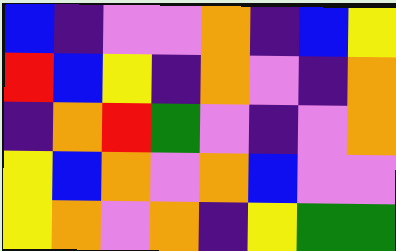[["blue", "indigo", "violet", "violet", "orange", "indigo", "blue", "yellow"], ["red", "blue", "yellow", "indigo", "orange", "violet", "indigo", "orange"], ["indigo", "orange", "red", "green", "violet", "indigo", "violet", "orange"], ["yellow", "blue", "orange", "violet", "orange", "blue", "violet", "violet"], ["yellow", "orange", "violet", "orange", "indigo", "yellow", "green", "green"]]